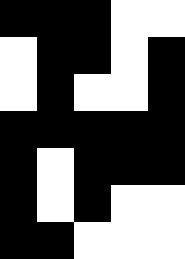[["black", "black", "black", "white", "white"], ["white", "black", "black", "white", "black"], ["white", "black", "white", "white", "black"], ["black", "black", "black", "black", "black"], ["black", "white", "black", "black", "black"], ["black", "white", "black", "white", "white"], ["black", "black", "white", "white", "white"]]